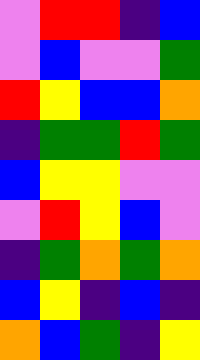[["violet", "red", "red", "indigo", "blue"], ["violet", "blue", "violet", "violet", "green"], ["red", "yellow", "blue", "blue", "orange"], ["indigo", "green", "green", "red", "green"], ["blue", "yellow", "yellow", "violet", "violet"], ["violet", "red", "yellow", "blue", "violet"], ["indigo", "green", "orange", "green", "orange"], ["blue", "yellow", "indigo", "blue", "indigo"], ["orange", "blue", "green", "indigo", "yellow"]]